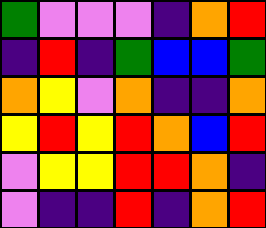[["green", "violet", "violet", "violet", "indigo", "orange", "red"], ["indigo", "red", "indigo", "green", "blue", "blue", "green"], ["orange", "yellow", "violet", "orange", "indigo", "indigo", "orange"], ["yellow", "red", "yellow", "red", "orange", "blue", "red"], ["violet", "yellow", "yellow", "red", "red", "orange", "indigo"], ["violet", "indigo", "indigo", "red", "indigo", "orange", "red"]]